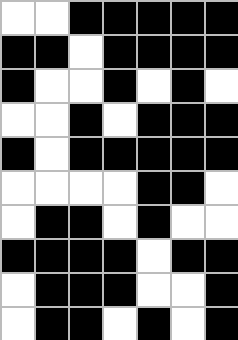[["white", "white", "black", "black", "black", "black", "black"], ["black", "black", "white", "black", "black", "black", "black"], ["black", "white", "white", "black", "white", "black", "white"], ["white", "white", "black", "white", "black", "black", "black"], ["black", "white", "black", "black", "black", "black", "black"], ["white", "white", "white", "white", "black", "black", "white"], ["white", "black", "black", "white", "black", "white", "white"], ["black", "black", "black", "black", "white", "black", "black"], ["white", "black", "black", "black", "white", "white", "black"], ["white", "black", "black", "white", "black", "white", "black"]]